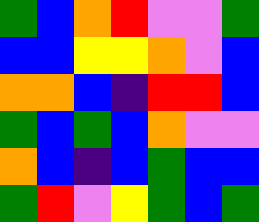[["green", "blue", "orange", "red", "violet", "violet", "green"], ["blue", "blue", "yellow", "yellow", "orange", "violet", "blue"], ["orange", "orange", "blue", "indigo", "red", "red", "blue"], ["green", "blue", "green", "blue", "orange", "violet", "violet"], ["orange", "blue", "indigo", "blue", "green", "blue", "blue"], ["green", "red", "violet", "yellow", "green", "blue", "green"]]